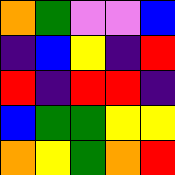[["orange", "green", "violet", "violet", "blue"], ["indigo", "blue", "yellow", "indigo", "red"], ["red", "indigo", "red", "red", "indigo"], ["blue", "green", "green", "yellow", "yellow"], ["orange", "yellow", "green", "orange", "red"]]